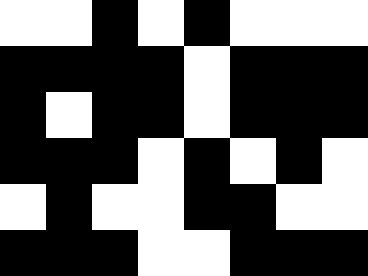[["white", "white", "black", "white", "black", "white", "white", "white"], ["black", "black", "black", "black", "white", "black", "black", "black"], ["black", "white", "black", "black", "white", "black", "black", "black"], ["black", "black", "black", "white", "black", "white", "black", "white"], ["white", "black", "white", "white", "black", "black", "white", "white"], ["black", "black", "black", "white", "white", "black", "black", "black"]]